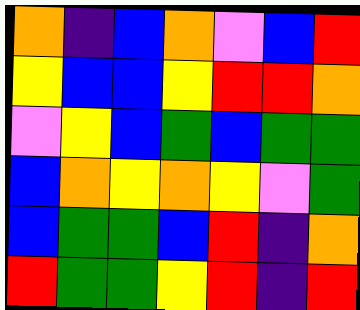[["orange", "indigo", "blue", "orange", "violet", "blue", "red"], ["yellow", "blue", "blue", "yellow", "red", "red", "orange"], ["violet", "yellow", "blue", "green", "blue", "green", "green"], ["blue", "orange", "yellow", "orange", "yellow", "violet", "green"], ["blue", "green", "green", "blue", "red", "indigo", "orange"], ["red", "green", "green", "yellow", "red", "indigo", "red"]]